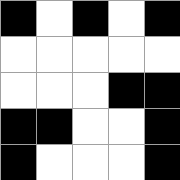[["black", "white", "black", "white", "black"], ["white", "white", "white", "white", "white"], ["white", "white", "white", "black", "black"], ["black", "black", "white", "white", "black"], ["black", "white", "white", "white", "black"]]